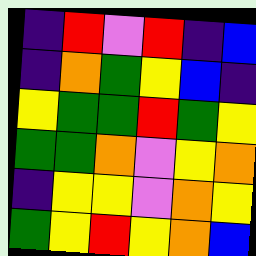[["indigo", "red", "violet", "red", "indigo", "blue"], ["indigo", "orange", "green", "yellow", "blue", "indigo"], ["yellow", "green", "green", "red", "green", "yellow"], ["green", "green", "orange", "violet", "yellow", "orange"], ["indigo", "yellow", "yellow", "violet", "orange", "yellow"], ["green", "yellow", "red", "yellow", "orange", "blue"]]